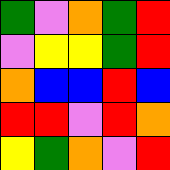[["green", "violet", "orange", "green", "red"], ["violet", "yellow", "yellow", "green", "red"], ["orange", "blue", "blue", "red", "blue"], ["red", "red", "violet", "red", "orange"], ["yellow", "green", "orange", "violet", "red"]]